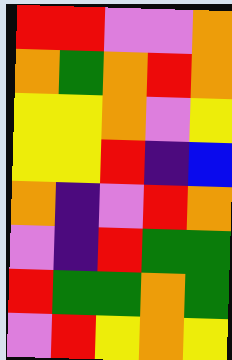[["red", "red", "violet", "violet", "orange"], ["orange", "green", "orange", "red", "orange"], ["yellow", "yellow", "orange", "violet", "yellow"], ["yellow", "yellow", "red", "indigo", "blue"], ["orange", "indigo", "violet", "red", "orange"], ["violet", "indigo", "red", "green", "green"], ["red", "green", "green", "orange", "green"], ["violet", "red", "yellow", "orange", "yellow"]]